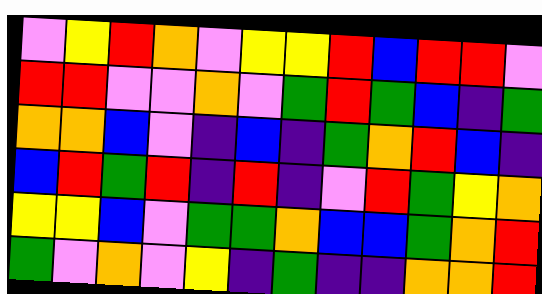[["violet", "yellow", "red", "orange", "violet", "yellow", "yellow", "red", "blue", "red", "red", "violet"], ["red", "red", "violet", "violet", "orange", "violet", "green", "red", "green", "blue", "indigo", "green"], ["orange", "orange", "blue", "violet", "indigo", "blue", "indigo", "green", "orange", "red", "blue", "indigo"], ["blue", "red", "green", "red", "indigo", "red", "indigo", "violet", "red", "green", "yellow", "orange"], ["yellow", "yellow", "blue", "violet", "green", "green", "orange", "blue", "blue", "green", "orange", "red"], ["green", "violet", "orange", "violet", "yellow", "indigo", "green", "indigo", "indigo", "orange", "orange", "red"]]